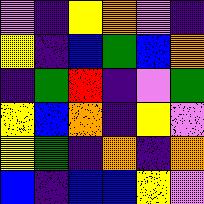[["violet", "indigo", "yellow", "orange", "violet", "indigo"], ["yellow", "indigo", "blue", "green", "blue", "orange"], ["indigo", "green", "red", "indigo", "violet", "green"], ["yellow", "blue", "orange", "indigo", "yellow", "violet"], ["yellow", "green", "indigo", "orange", "indigo", "orange"], ["blue", "indigo", "blue", "blue", "yellow", "violet"]]